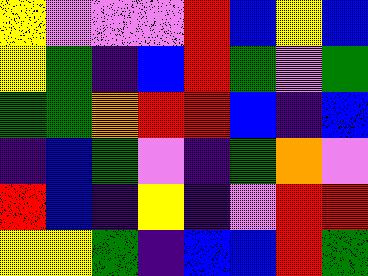[["yellow", "violet", "violet", "violet", "red", "blue", "yellow", "blue"], ["yellow", "green", "indigo", "blue", "red", "green", "violet", "green"], ["green", "green", "orange", "red", "red", "blue", "indigo", "blue"], ["indigo", "blue", "green", "violet", "indigo", "green", "orange", "violet"], ["red", "blue", "indigo", "yellow", "indigo", "violet", "red", "red"], ["yellow", "yellow", "green", "indigo", "blue", "blue", "red", "green"]]